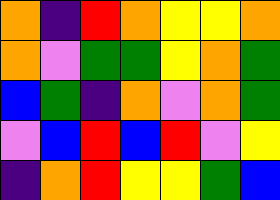[["orange", "indigo", "red", "orange", "yellow", "yellow", "orange"], ["orange", "violet", "green", "green", "yellow", "orange", "green"], ["blue", "green", "indigo", "orange", "violet", "orange", "green"], ["violet", "blue", "red", "blue", "red", "violet", "yellow"], ["indigo", "orange", "red", "yellow", "yellow", "green", "blue"]]